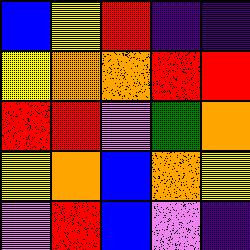[["blue", "yellow", "red", "indigo", "indigo"], ["yellow", "orange", "orange", "red", "red"], ["red", "red", "violet", "green", "orange"], ["yellow", "orange", "blue", "orange", "yellow"], ["violet", "red", "blue", "violet", "indigo"]]